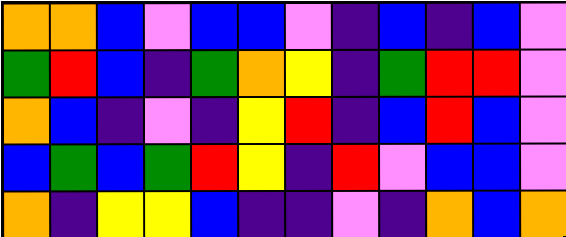[["orange", "orange", "blue", "violet", "blue", "blue", "violet", "indigo", "blue", "indigo", "blue", "violet"], ["green", "red", "blue", "indigo", "green", "orange", "yellow", "indigo", "green", "red", "red", "violet"], ["orange", "blue", "indigo", "violet", "indigo", "yellow", "red", "indigo", "blue", "red", "blue", "violet"], ["blue", "green", "blue", "green", "red", "yellow", "indigo", "red", "violet", "blue", "blue", "violet"], ["orange", "indigo", "yellow", "yellow", "blue", "indigo", "indigo", "violet", "indigo", "orange", "blue", "orange"]]